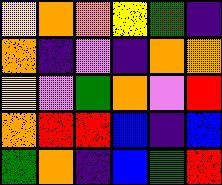[["yellow", "orange", "orange", "yellow", "green", "indigo"], ["orange", "indigo", "violet", "indigo", "orange", "orange"], ["yellow", "violet", "green", "orange", "violet", "red"], ["orange", "red", "red", "blue", "indigo", "blue"], ["green", "orange", "indigo", "blue", "green", "red"]]